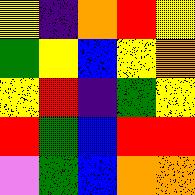[["yellow", "indigo", "orange", "red", "yellow"], ["green", "yellow", "blue", "yellow", "orange"], ["yellow", "red", "indigo", "green", "yellow"], ["red", "green", "blue", "red", "red"], ["violet", "green", "blue", "orange", "orange"]]